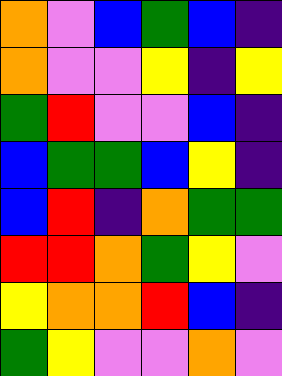[["orange", "violet", "blue", "green", "blue", "indigo"], ["orange", "violet", "violet", "yellow", "indigo", "yellow"], ["green", "red", "violet", "violet", "blue", "indigo"], ["blue", "green", "green", "blue", "yellow", "indigo"], ["blue", "red", "indigo", "orange", "green", "green"], ["red", "red", "orange", "green", "yellow", "violet"], ["yellow", "orange", "orange", "red", "blue", "indigo"], ["green", "yellow", "violet", "violet", "orange", "violet"]]